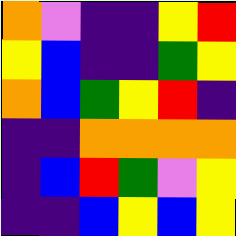[["orange", "violet", "indigo", "indigo", "yellow", "red"], ["yellow", "blue", "indigo", "indigo", "green", "yellow"], ["orange", "blue", "green", "yellow", "red", "indigo"], ["indigo", "indigo", "orange", "orange", "orange", "orange"], ["indigo", "blue", "red", "green", "violet", "yellow"], ["indigo", "indigo", "blue", "yellow", "blue", "yellow"]]